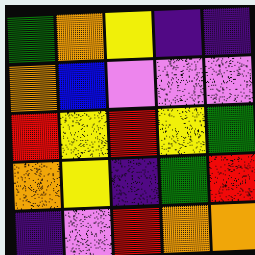[["green", "orange", "yellow", "indigo", "indigo"], ["orange", "blue", "violet", "violet", "violet"], ["red", "yellow", "red", "yellow", "green"], ["orange", "yellow", "indigo", "green", "red"], ["indigo", "violet", "red", "orange", "orange"]]